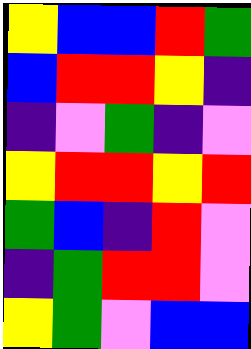[["yellow", "blue", "blue", "red", "green"], ["blue", "red", "red", "yellow", "indigo"], ["indigo", "violet", "green", "indigo", "violet"], ["yellow", "red", "red", "yellow", "red"], ["green", "blue", "indigo", "red", "violet"], ["indigo", "green", "red", "red", "violet"], ["yellow", "green", "violet", "blue", "blue"]]